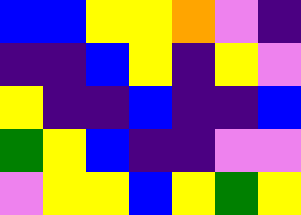[["blue", "blue", "yellow", "yellow", "orange", "violet", "indigo"], ["indigo", "indigo", "blue", "yellow", "indigo", "yellow", "violet"], ["yellow", "indigo", "indigo", "blue", "indigo", "indigo", "blue"], ["green", "yellow", "blue", "indigo", "indigo", "violet", "violet"], ["violet", "yellow", "yellow", "blue", "yellow", "green", "yellow"]]